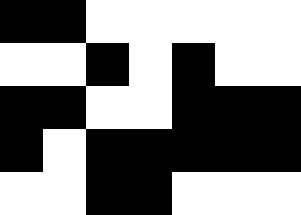[["black", "black", "white", "white", "white", "white", "white"], ["white", "white", "black", "white", "black", "white", "white"], ["black", "black", "white", "white", "black", "black", "black"], ["black", "white", "black", "black", "black", "black", "black"], ["white", "white", "black", "black", "white", "white", "white"]]